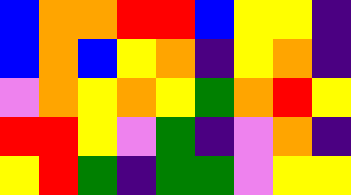[["blue", "orange", "orange", "red", "red", "blue", "yellow", "yellow", "indigo"], ["blue", "orange", "blue", "yellow", "orange", "indigo", "yellow", "orange", "indigo"], ["violet", "orange", "yellow", "orange", "yellow", "green", "orange", "red", "yellow"], ["red", "red", "yellow", "violet", "green", "indigo", "violet", "orange", "indigo"], ["yellow", "red", "green", "indigo", "green", "green", "violet", "yellow", "yellow"]]